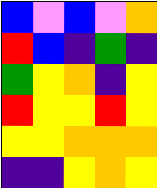[["blue", "violet", "blue", "violet", "orange"], ["red", "blue", "indigo", "green", "indigo"], ["green", "yellow", "orange", "indigo", "yellow"], ["red", "yellow", "yellow", "red", "yellow"], ["yellow", "yellow", "orange", "orange", "orange"], ["indigo", "indigo", "yellow", "orange", "yellow"]]